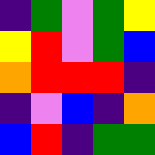[["indigo", "green", "violet", "green", "yellow"], ["yellow", "red", "violet", "green", "blue"], ["orange", "red", "red", "red", "indigo"], ["indigo", "violet", "blue", "indigo", "orange"], ["blue", "red", "indigo", "green", "green"]]